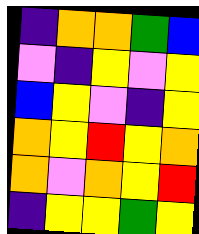[["indigo", "orange", "orange", "green", "blue"], ["violet", "indigo", "yellow", "violet", "yellow"], ["blue", "yellow", "violet", "indigo", "yellow"], ["orange", "yellow", "red", "yellow", "orange"], ["orange", "violet", "orange", "yellow", "red"], ["indigo", "yellow", "yellow", "green", "yellow"]]